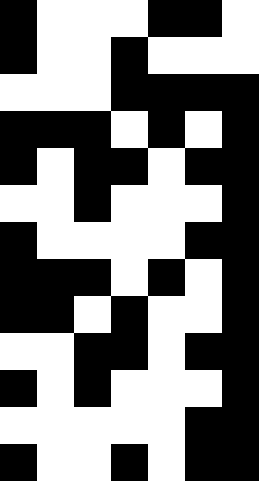[["black", "white", "white", "white", "black", "black", "white"], ["black", "white", "white", "black", "white", "white", "white"], ["white", "white", "white", "black", "black", "black", "black"], ["black", "black", "black", "white", "black", "white", "black"], ["black", "white", "black", "black", "white", "black", "black"], ["white", "white", "black", "white", "white", "white", "black"], ["black", "white", "white", "white", "white", "black", "black"], ["black", "black", "black", "white", "black", "white", "black"], ["black", "black", "white", "black", "white", "white", "black"], ["white", "white", "black", "black", "white", "black", "black"], ["black", "white", "black", "white", "white", "white", "black"], ["white", "white", "white", "white", "white", "black", "black"], ["black", "white", "white", "black", "white", "black", "black"]]